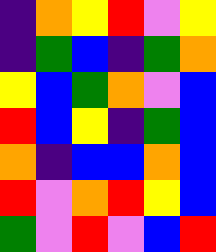[["indigo", "orange", "yellow", "red", "violet", "yellow"], ["indigo", "green", "blue", "indigo", "green", "orange"], ["yellow", "blue", "green", "orange", "violet", "blue"], ["red", "blue", "yellow", "indigo", "green", "blue"], ["orange", "indigo", "blue", "blue", "orange", "blue"], ["red", "violet", "orange", "red", "yellow", "blue"], ["green", "violet", "red", "violet", "blue", "red"]]